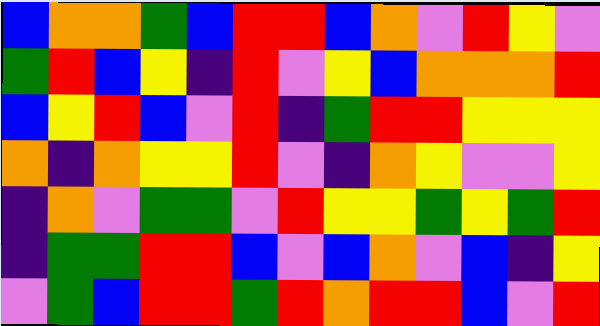[["blue", "orange", "orange", "green", "blue", "red", "red", "blue", "orange", "violet", "red", "yellow", "violet"], ["green", "red", "blue", "yellow", "indigo", "red", "violet", "yellow", "blue", "orange", "orange", "orange", "red"], ["blue", "yellow", "red", "blue", "violet", "red", "indigo", "green", "red", "red", "yellow", "yellow", "yellow"], ["orange", "indigo", "orange", "yellow", "yellow", "red", "violet", "indigo", "orange", "yellow", "violet", "violet", "yellow"], ["indigo", "orange", "violet", "green", "green", "violet", "red", "yellow", "yellow", "green", "yellow", "green", "red"], ["indigo", "green", "green", "red", "red", "blue", "violet", "blue", "orange", "violet", "blue", "indigo", "yellow"], ["violet", "green", "blue", "red", "red", "green", "red", "orange", "red", "red", "blue", "violet", "red"]]